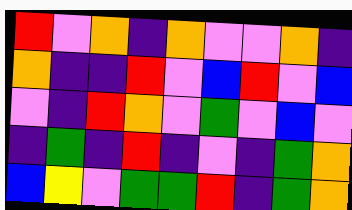[["red", "violet", "orange", "indigo", "orange", "violet", "violet", "orange", "indigo"], ["orange", "indigo", "indigo", "red", "violet", "blue", "red", "violet", "blue"], ["violet", "indigo", "red", "orange", "violet", "green", "violet", "blue", "violet"], ["indigo", "green", "indigo", "red", "indigo", "violet", "indigo", "green", "orange"], ["blue", "yellow", "violet", "green", "green", "red", "indigo", "green", "orange"]]